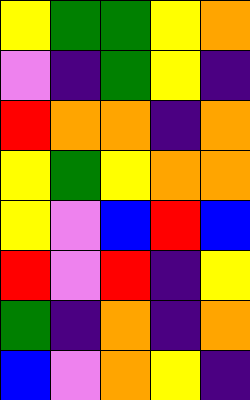[["yellow", "green", "green", "yellow", "orange"], ["violet", "indigo", "green", "yellow", "indigo"], ["red", "orange", "orange", "indigo", "orange"], ["yellow", "green", "yellow", "orange", "orange"], ["yellow", "violet", "blue", "red", "blue"], ["red", "violet", "red", "indigo", "yellow"], ["green", "indigo", "orange", "indigo", "orange"], ["blue", "violet", "orange", "yellow", "indigo"]]